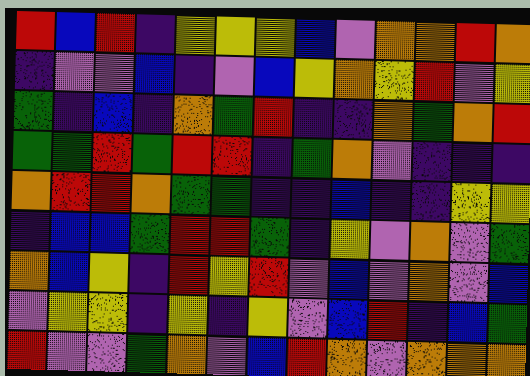[["red", "blue", "red", "indigo", "yellow", "yellow", "yellow", "blue", "violet", "orange", "orange", "red", "orange"], ["indigo", "violet", "violet", "blue", "indigo", "violet", "blue", "yellow", "orange", "yellow", "red", "violet", "yellow"], ["green", "indigo", "blue", "indigo", "orange", "green", "red", "indigo", "indigo", "orange", "green", "orange", "red"], ["green", "green", "red", "green", "red", "red", "indigo", "green", "orange", "violet", "indigo", "indigo", "indigo"], ["orange", "red", "red", "orange", "green", "green", "indigo", "indigo", "blue", "indigo", "indigo", "yellow", "yellow"], ["indigo", "blue", "blue", "green", "red", "red", "green", "indigo", "yellow", "violet", "orange", "violet", "green"], ["orange", "blue", "yellow", "indigo", "red", "yellow", "red", "violet", "blue", "violet", "orange", "violet", "blue"], ["violet", "yellow", "yellow", "indigo", "yellow", "indigo", "yellow", "violet", "blue", "red", "indigo", "blue", "green"], ["red", "violet", "violet", "green", "orange", "violet", "blue", "red", "orange", "violet", "orange", "orange", "orange"]]